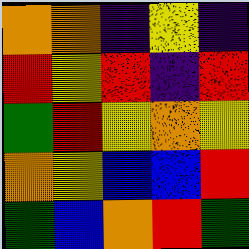[["orange", "orange", "indigo", "yellow", "indigo"], ["red", "yellow", "red", "indigo", "red"], ["green", "red", "yellow", "orange", "yellow"], ["orange", "yellow", "blue", "blue", "red"], ["green", "blue", "orange", "red", "green"]]